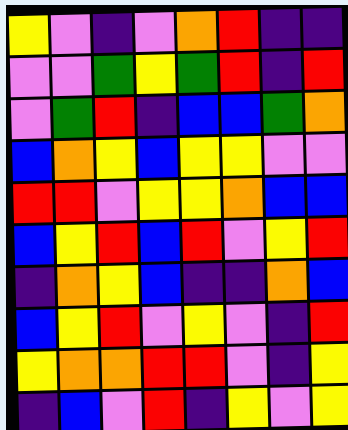[["yellow", "violet", "indigo", "violet", "orange", "red", "indigo", "indigo"], ["violet", "violet", "green", "yellow", "green", "red", "indigo", "red"], ["violet", "green", "red", "indigo", "blue", "blue", "green", "orange"], ["blue", "orange", "yellow", "blue", "yellow", "yellow", "violet", "violet"], ["red", "red", "violet", "yellow", "yellow", "orange", "blue", "blue"], ["blue", "yellow", "red", "blue", "red", "violet", "yellow", "red"], ["indigo", "orange", "yellow", "blue", "indigo", "indigo", "orange", "blue"], ["blue", "yellow", "red", "violet", "yellow", "violet", "indigo", "red"], ["yellow", "orange", "orange", "red", "red", "violet", "indigo", "yellow"], ["indigo", "blue", "violet", "red", "indigo", "yellow", "violet", "yellow"]]